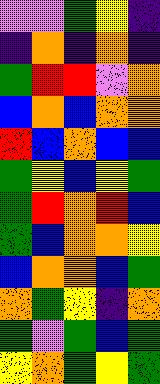[["violet", "violet", "green", "yellow", "indigo"], ["indigo", "orange", "indigo", "orange", "indigo"], ["green", "red", "red", "violet", "orange"], ["blue", "orange", "blue", "orange", "orange"], ["red", "blue", "orange", "blue", "blue"], ["green", "yellow", "blue", "yellow", "green"], ["green", "red", "orange", "red", "blue"], ["green", "blue", "orange", "orange", "yellow"], ["blue", "orange", "orange", "blue", "green"], ["orange", "green", "yellow", "indigo", "orange"], ["green", "violet", "green", "blue", "green"], ["yellow", "orange", "green", "yellow", "green"]]